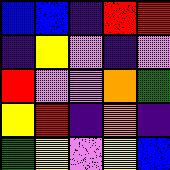[["blue", "blue", "indigo", "red", "red"], ["indigo", "yellow", "violet", "indigo", "violet"], ["red", "violet", "violet", "orange", "green"], ["yellow", "red", "indigo", "orange", "indigo"], ["green", "yellow", "violet", "yellow", "blue"]]